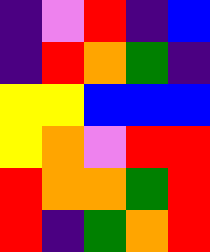[["indigo", "violet", "red", "indigo", "blue"], ["indigo", "red", "orange", "green", "indigo"], ["yellow", "yellow", "blue", "blue", "blue"], ["yellow", "orange", "violet", "red", "red"], ["red", "orange", "orange", "green", "red"], ["red", "indigo", "green", "orange", "red"]]